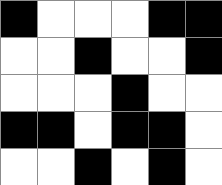[["black", "white", "white", "white", "black", "black"], ["white", "white", "black", "white", "white", "black"], ["white", "white", "white", "black", "white", "white"], ["black", "black", "white", "black", "black", "white"], ["white", "white", "black", "white", "black", "white"]]